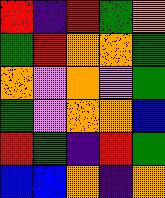[["red", "indigo", "red", "green", "orange"], ["green", "red", "orange", "orange", "green"], ["orange", "violet", "orange", "violet", "green"], ["green", "violet", "orange", "orange", "blue"], ["red", "green", "indigo", "red", "green"], ["blue", "blue", "orange", "indigo", "orange"]]